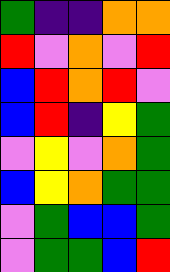[["green", "indigo", "indigo", "orange", "orange"], ["red", "violet", "orange", "violet", "red"], ["blue", "red", "orange", "red", "violet"], ["blue", "red", "indigo", "yellow", "green"], ["violet", "yellow", "violet", "orange", "green"], ["blue", "yellow", "orange", "green", "green"], ["violet", "green", "blue", "blue", "green"], ["violet", "green", "green", "blue", "red"]]